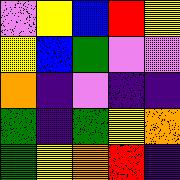[["violet", "yellow", "blue", "red", "yellow"], ["yellow", "blue", "green", "violet", "violet"], ["orange", "indigo", "violet", "indigo", "indigo"], ["green", "indigo", "green", "yellow", "orange"], ["green", "yellow", "orange", "red", "indigo"]]